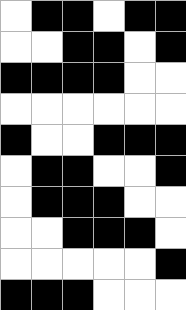[["white", "black", "black", "white", "black", "black"], ["white", "white", "black", "black", "white", "black"], ["black", "black", "black", "black", "white", "white"], ["white", "white", "white", "white", "white", "white"], ["black", "white", "white", "black", "black", "black"], ["white", "black", "black", "white", "white", "black"], ["white", "black", "black", "black", "white", "white"], ["white", "white", "black", "black", "black", "white"], ["white", "white", "white", "white", "white", "black"], ["black", "black", "black", "white", "white", "white"]]